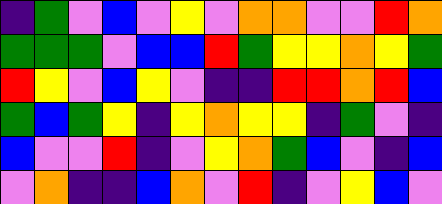[["indigo", "green", "violet", "blue", "violet", "yellow", "violet", "orange", "orange", "violet", "violet", "red", "orange"], ["green", "green", "green", "violet", "blue", "blue", "red", "green", "yellow", "yellow", "orange", "yellow", "green"], ["red", "yellow", "violet", "blue", "yellow", "violet", "indigo", "indigo", "red", "red", "orange", "red", "blue"], ["green", "blue", "green", "yellow", "indigo", "yellow", "orange", "yellow", "yellow", "indigo", "green", "violet", "indigo"], ["blue", "violet", "violet", "red", "indigo", "violet", "yellow", "orange", "green", "blue", "violet", "indigo", "blue"], ["violet", "orange", "indigo", "indigo", "blue", "orange", "violet", "red", "indigo", "violet", "yellow", "blue", "violet"]]